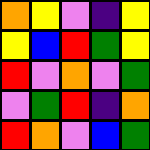[["orange", "yellow", "violet", "indigo", "yellow"], ["yellow", "blue", "red", "green", "yellow"], ["red", "violet", "orange", "violet", "green"], ["violet", "green", "red", "indigo", "orange"], ["red", "orange", "violet", "blue", "green"]]